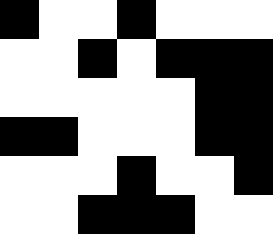[["black", "white", "white", "black", "white", "white", "white"], ["white", "white", "black", "white", "black", "black", "black"], ["white", "white", "white", "white", "white", "black", "black"], ["black", "black", "white", "white", "white", "black", "black"], ["white", "white", "white", "black", "white", "white", "black"], ["white", "white", "black", "black", "black", "white", "white"]]